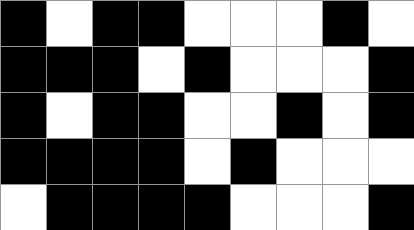[["black", "white", "black", "black", "white", "white", "white", "black", "white"], ["black", "black", "black", "white", "black", "white", "white", "white", "black"], ["black", "white", "black", "black", "white", "white", "black", "white", "black"], ["black", "black", "black", "black", "white", "black", "white", "white", "white"], ["white", "black", "black", "black", "black", "white", "white", "white", "black"]]